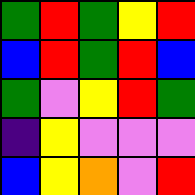[["green", "red", "green", "yellow", "red"], ["blue", "red", "green", "red", "blue"], ["green", "violet", "yellow", "red", "green"], ["indigo", "yellow", "violet", "violet", "violet"], ["blue", "yellow", "orange", "violet", "red"]]